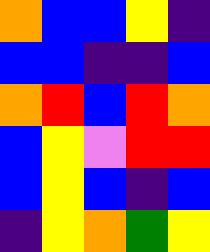[["orange", "blue", "blue", "yellow", "indigo"], ["blue", "blue", "indigo", "indigo", "blue"], ["orange", "red", "blue", "red", "orange"], ["blue", "yellow", "violet", "red", "red"], ["blue", "yellow", "blue", "indigo", "blue"], ["indigo", "yellow", "orange", "green", "yellow"]]